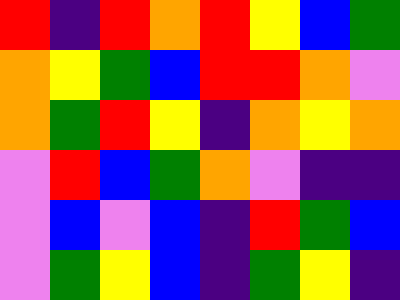[["red", "indigo", "red", "orange", "red", "yellow", "blue", "green"], ["orange", "yellow", "green", "blue", "red", "red", "orange", "violet"], ["orange", "green", "red", "yellow", "indigo", "orange", "yellow", "orange"], ["violet", "red", "blue", "green", "orange", "violet", "indigo", "indigo"], ["violet", "blue", "violet", "blue", "indigo", "red", "green", "blue"], ["violet", "green", "yellow", "blue", "indigo", "green", "yellow", "indigo"]]